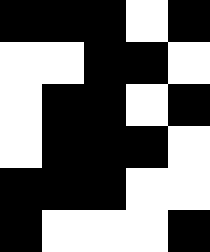[["black", "black", "black", "white", "black"], ["white", "white", "black", "black", "white"], ["white", "black", "black", "white", "black"], ["white", "black", "black", "black", "white"], ["black", "black", "black", "white", "white"], ["black", "white", "white", "white", "black"]]